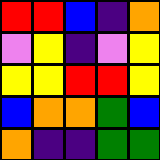[["red", "red", "blue", "indigo", "orange"], ["violet", "yellow", "indigo", "violet", "yellow"], ["yellow", "yellow", "red", "red", "yellow"], ["blue", "orange", "orange", "green", "blue"], ["orange", "indigo", "indigo", "green", "green"]]